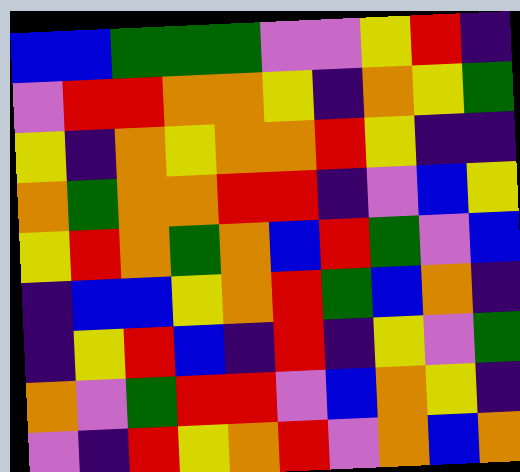[["blue", "blue", "green", "green", "green", "violet", "violet", "yellow", "red", "indigo"], ["violet", "red", "red", "orange", "orange", "yellow", "indigo", "orange", "yellow", "green"], ["yellow", "indigo", "orange", "yellow", "orange", "orange", "red", "yellow", "indigo", "indigo"], ["orange", "green", "orange", "orange", "red", "red", "indigo", "violet", "blue", "yellow"], ["yellow", "red", "orange", "green", "orange", "blue", "red", "green", "violet", "blue"], ["indigo", "blue", "blue", "yellow", "orange", "red", "green", "blue", "orange", "indigo"], ["indigo", "yellow", "red", "blue", "indigo", "red", "indigo", "yellow", "violet", "green"], ["orange", "violet", "green", "red", "red", "violet", "blue", "orange", "yellow", "indigo"], ["violet", "indigo", "red", "yellow", "orange", "red", "violet", "orange", "blue", "orange"]]